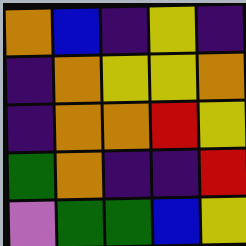[["orange", "blue", "indigo", "yellow", "indigo"], ["indigo", "orange", "yellow", "yellow", "orange"], ["indigo", "orange", "orange", "red", "yellow"], ["green", "orange", "indigo", "indigo", "red"], ["violet", "green", "green", "blue", "yellow"]]